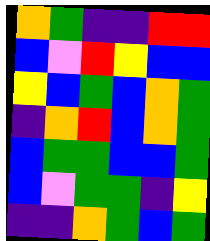[["orange", "green", "indigo", "indigo", "red", "red"], ["blue", "violet", "red", "yellow", "blue", "blue"], ["yellow", "blue", "green", "blue", "orange", "green"], ["indigo", "orange", "red", "blue", "orange", "green"], ["blue", "green", "green", "blue", "blue", "green"], ["blue", "violet", "green", "green", "indigo", "yellow"], ["indigo", "indigo", "orange", "green", "blue", "green"]]